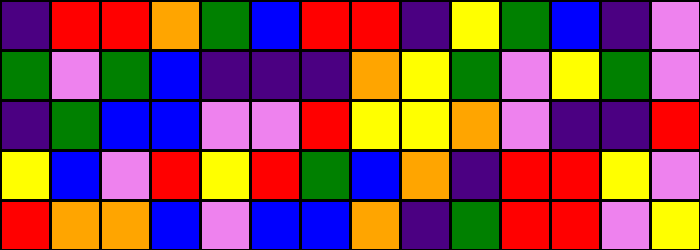[["indigo", "red", "red", "orange", "green", "blue", "red", "red", "indigo", "yellow", "green", "blue", "indigo", "violet"], ["green", "violet", "green", "blue", "indigo", "indigo", "indigo", "orange", "yellow", "green", "violet", "yellow", "green", "violet"], ["indigo", "green", "blue", "blue", "violet", "violet", "red", "yellow", "yellow", "orange", "violet", "indigo", "indigo", "red"], ["yellow", "blue", "violet", "red", "yellow", "red", "green", "blue", "orange", "indigo", "red", "red", "yellow", "violet"], ["red", "orange", "orange", "blue", "violet", "blue", "blue", "orange", "indigo", "green", "red", "red", "violet", "yellow"]]